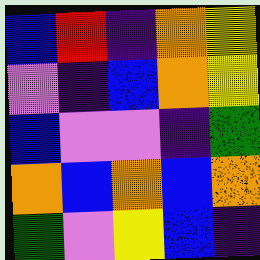[["blue", "red", "indigo", "orange", "yellow"], ["violet", "indigo", "blue", "orange", "yellow"], ["blue", "violet", "violet", "indigo", "green"], ["orange", "blue", "orange", "blue", "orange"], ["green", "violet", "yellow", "blue", "indigo"]]